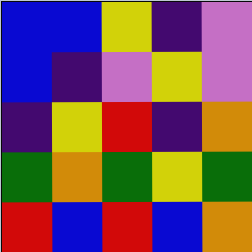[["blue", "blue", "yellow", "indigo", "violet"], ["blue", "indigo", "violet", "yellow", "violet"], ["indigo", "yellow", "red", "indigo", "orange"], ["green", "orange", "green", "yellow", "green"], ["red", "blue", "red", "blue", "orange"]]